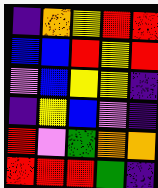[["indigo", "orange", "yellow", "red", "red"], ["blue", "blue", "red", "yellow", "red"], ["violet", "blue", "yellow", "yellow", "indigo"], ["indigo", "yellow", "blue", "violet", "indigo"], ["red", "violet", "green", "orange", "orange"], ["red", "red", "red", "green", "indigo"]]